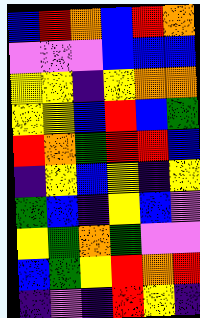[["blue", "red", "orange", "blue", "red", "orange"], ["violet", "violet", "violet", "blue", "blue", "blue"], ["yellow", "yellow", "indigo", "yellow", "orange", "orange"], ["yellow", "yellow", "blue", "red", "blue", "green"], ["red", "orange", "green", "red", "red", "blue"], ["indigo", "yellow", "blue", "yellow", "indigo", "yellow"], ["green", "blue", "indigo", "yellow", "blue", "violet"], ["yellow", "green", "orange", "green", "violet", "violet"], ["blue", "green", "yellow", "red", "orange", "red"], ["indigo", "violet", "indigo", "red", "yellow", "indigo"]]